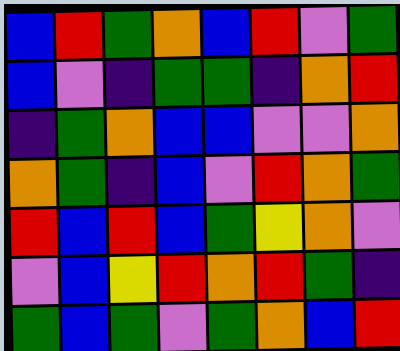[["blue", "red", "green", "orange", "blue", "red", "violet", "green"], ["blue", "violet", "indigo", "green", "green", "indigo", "orange", "red"], ["indigo", "green", "orange", "blue", "blue", "violet", "violet", "orange"], ["orange", "green", "indigo", "blue", "violet", "red", "orange", "green"], ["red", "blue", "red", "blue", "green", "yellow", "orange", "violet"], ["violet", "blue", "yellow", "red", "orange", "red", "green", "indigo"], ["green", "blue", "green", "violet", "green", "orange", "blue", "red"]]